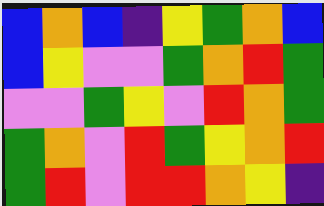[["blue", "orange", "blue", "indigo", "yellow", "green", "orange", "blue"], ["blue", "yellow", "violet", "violet", "green", "orange", "red", "green"], ["violet", "violet", "green", "yellow", "violet", "red", "orange", "green"], ["green", "orange", "violet", "red", "green", "yellow", "orange", "red"], ["green", "red", "violet", "red", "red", "orange", "yellow", "indigo"]]